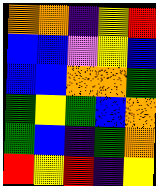[["orange", "orange", "indigo", "yellow", "red"], ["blue", "blue", "violet", "yellow", "blue"], ["blue", "blue", "orange", "orange", "green"], ["green", "yellow", "green", "blue", "orange"], ["green", "blue", "indigo", "green", "orange"], ["red", "yellow", "red", "indigo", "yellow"]]